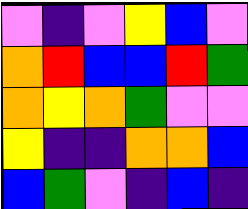[["violet", "indigo", "violet", "yellow", "blue", "violet"], ["orange", "red", "blue", "blue", "red", "green"], ["orange", "yellow", "orange", "green", "violet", "violet"], ["yellow", "indigo", "indigo", "orange", "orange", "blue"], ["blue", "green", "violet", "indigo", "blue", "indigo"]]